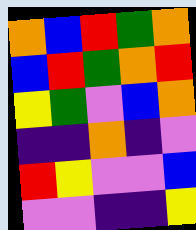[["orange", "blue", "red", "green", "orange"], ["blue", "red", "green", "orange", "red"], ["yellow", "green", "violet", "blue", "orange"], ["indigo", "indigo", "orange", "indigo", "violet"], ["red", "yellow", "violet", "violet", "blue"], ["violet", "violet", "indigo", "indigo", "yellow"]]